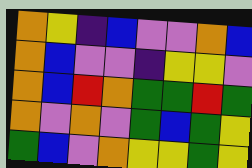[["orange", "yellow", "indigo", "blue", "violet", "violet", "orange", "blue"], ["orange", "blue", "violet", "violet", "indigo", "yellow", "yellow", "violet"], ["orange", "blue", "red", "orange", "green", "green", "red", "green"], ["orange", "violet", "orange", "violet", "green", "blue", "green", "yellow"], ["green", "blue", "violet", "orange", "yellow", "yellow", "green", "yellow"]]